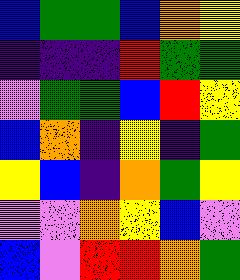[["blue", "green", "green", "blue", "orange", "yellow"], ["indigo", "indigo", "indigo", "red", "green", "green"], ["violet", "green", "green", "blue", "red", "yellow"], ["blue", "orange", "indigo", "yellow", "indigo", "green"], ["yellow", "blue", "indigo", "orange", "green", "yellow"], ["violet", "violet", "orange", "yellow", "blue", "violet"], ["blue", "violet", "red", "red", "orange", "green"]]